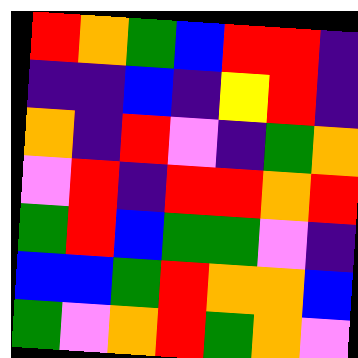[["red", "orange", "green", "blue", "red", "red", "indigo"], ["indigo", "indigo", "blue", "indigo", "yellow", "red", "indigo"], ["orange", "indigo", "red", "violet", "indigo", "green", "orange"], ["violet", "red", "indigo", "red", "red", "orange", "red"], ["green", "red", "blue", "green", "green", "violet", "indigo"], ["blue", "blue", "green", "red", "orange", "orange", "blue"], ["green", "violet", "orange", "red", "green", "orange", "violet"]]